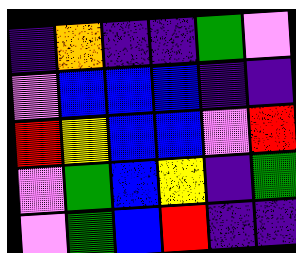[["indigo", "orange", "indigo", "indigo", "green", "violet"], ["violet", "blue", "blue", "blue", "indigo", "indigo"], ["red", "yellow", "blue", "blue", "violet", "red"], ["violet", "green", "blue", "yellow", "indigo", "green"], ["violet", "green", "blue", "red", "indigo", "indigo"]]